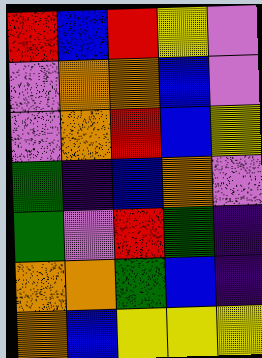[["red", "blue", "red", "yellow", "violet"], ["violet", "orange", "orange", "blue", "violet"], ["violet", "orange", "red", "blue", "yellow"], ["green", "indigo", "blue", "orange", "violet"], ["green", "violet", "red", "green", "indigo"], ["orange", "orange", "green", "blue", "indigo"], ["orange", "blue", "yellow", "yellow", "yellow"]]